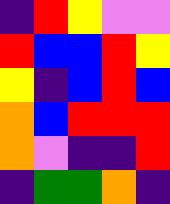[["indigo", "red", "yellow", "violet", "violet"], ["red", "blue", "blue", "red", "yellow"], ["yellow", "indigo", "blue", "red", "blue"], ["orange", "blue", "red", "red", "red"], ["orange", "violet", "indigo", "indigo", "red"], ["indigo", "green", "green", "orange", "indigo"]]